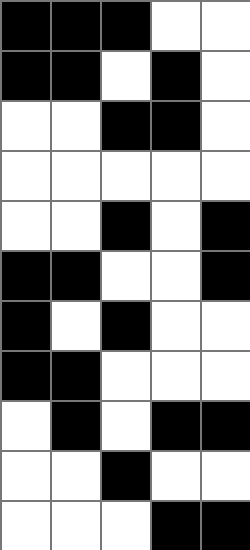[["black", "black", "black", "white", "white"], ["black", "black", "white", "black", "white"], ["white", "white", "black", "black", "white"], ["white", "white", "white", "white", "white"], ["white", "white", "black", "white", "black"], ["black", "black", "white", "white", "black"], ["black", "white", "black", "white", "white"], ["black", "black", "white", "white", "white"], ["white", "black", "white", "black", "black"], ["white", "white", "black", "white", "white"], ["white", "white", "white", "black", "black"]]